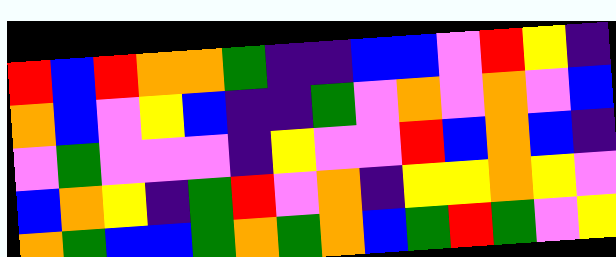[["red", "blue", "red", "orange", "orange", "green", "indigo", "indigo", "blue", "blue", "violet", "red", "yellow", "indigo"], ["orange", "blue", "violet", "yellow", "blue", "indigo", "indigo", "green", "violet", "orange", "violet", "orange", "violet", "blue"], ["violet", "green", "violet", "violet", "violet", "indigo", "yellow", "violet", "violet", "red", "blue", "orange", "blue", "indigo"], ["blue", "orange", "yellow", "indigo", "green", "red", "violet", "orange", "indigo", "yellow", "yellow", "orange", "yellow", "violet"], ["orange", "green", "blue", "blue", "green", "orange", "green", "orange", "blue", "green", "red", "green", "violet", "yellow"]]